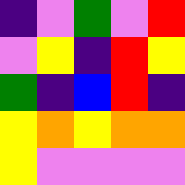[["indigo", "violet", "green", "violet", "red"], ["violet", "yellow", "indigo", "red", "yellow"], ["green", "indigo", "blue", "red", "indigo"], ["yellow", "orange", "yellow", "orange", "orange"], ["yellow", "violet", "violet", "violet", "violet"]]